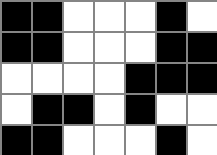[["black", "black", "white", "white", "white", "black", "white"], ["black", "black", "white", "white", "white", "black", "black"], ["white", "white", "white", "white", "black", "black", "black"], ["white", "black", "black", "white", "black", "white", "white"], ["black", "black", "white", "white", "white", "black", "white"]]